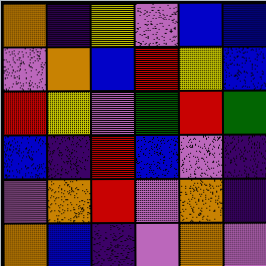[["orange", "indigo", "yellow", "violet", "blue", "blue"], ["violet", "orange", "blue", "red", "yellow", "blue"], ["red", "yellow", "violet", "green", "red", "green"], ["blue", "indigo", "red", "blue", "violet", "indigo"], ["violet", "orange", "red", "violet", "orange", "indigo"], ["orange", "blue", "indigo", "violet", "orange", "violet"]]